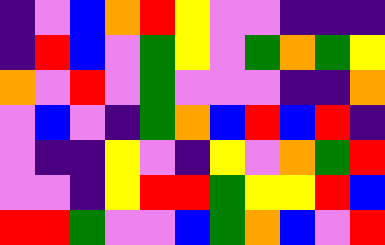[["indigo", "violet", "blue", "orange", "red", "yellow", "violet", "violet", "indigo", "indigo", "indigo"], ["indigo", "red", "blue", "violet", "green", "yellow", "violet", "green", "orange", "green", "yellow"], ["orange", "violet", "red", "violet", "green", "violet", "violet", "violet", "indigo", "indigo", "orange"], ["violet", "blue", "violet", "indigo", "green", "orange", "blue", "red", "blue", "red", "indigo"], ["violet", "indigo", "indigo", "yellow", "violet", "indigo", "yellow", "violet", "orange", "green", "red"], ["violet", "violet", "indigo", "yellow", "red", "red", "green", "yellow", "yellow", "red", "blue"], ["red", "red", "green", "violet", "violet", "blue", "green", "orange", "blue", "violet", "red"]]